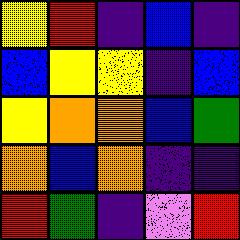[["yellow", "red", "indigo", "blue", "indigo"], ["blue", "yellow", "yellow", "indigo", "blue"], ["yellow", "orange", "orange", "blue", "green"], ["orange", "blue", "orange", "indigo", "indigo"], ["red", "green", "indigo", "violet", "red"]]